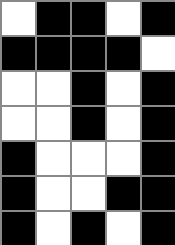[["white", "black", "black", "white", "black"], ["black", "black", "black", "black", "white"], ["white", "white", "black", "white", "black"], ["white", "white", "black", "white", "black"], ["black", "white", "white", "white", "black"], ["black", "white", "white", "black", "black"], ["black", "white", "black", "white", "black"]]